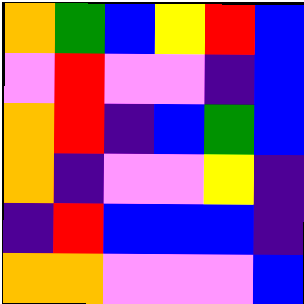[["orange", "green", "blue", "yellow", "red", "blue"], ["violet", "red", "violet", "violet", "indigo", "blue"], ["orange", "red", "indigo", "blue", "green", "blue"], ["orange", "indigo", "violet", "violet", "yellow", "indigo"], ["indigo", "red", "blue", "blue", "blue", "indigo"], ["orange", "orange", "violet", "violet", "violet", "blue"]]